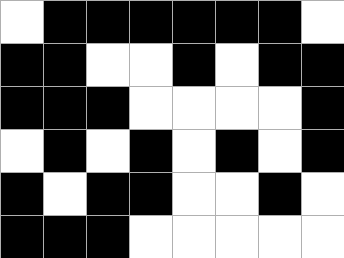[["white", "black", "black", "black", "black", "black", "black", "white"], ["black", "black", "white", "white", "black", "white", "black", "black"], ["black", "black", "black", "white", "white", "white", "white", "black"], ["white", "black", "white", "black", "white", "black", "white", "black"], ["black", "white", "black", "black", "white", "white", "black", "white"], ["black", "black", "black", "white", "white", "white", "white", "white"]]